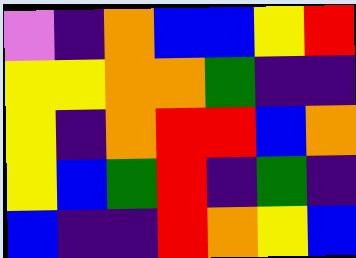[["violet", "indigo", "orange", "blue", "blue", "yellow", "red"], ["yellow", "yellow", "orange", "orange", "green", "indigo", "indigo"], ["yellow", "indigo", "orange", "red", "red", "blue", "orange"], ["yellow", "blue", "green", "red", "indigo", "green", "indigo"], ["blue", "indigo", "indigo", "red", "orange", "yellow", "blue"]]